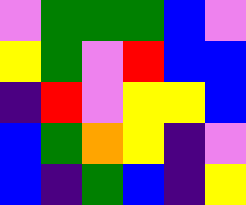[["violet", "green", "green", "green", "blue", "violet"], ["yellow", "green", "violet", "red", "blue", "blue"], ["indigo", "red", "violet", "yellow", "yellow", "blue"], ["blue", "green", "orange", "yellow", "indigo", "violet"], ["blue", "indigo", "green", "blue", "indigo", "yellow"]]